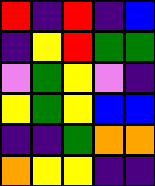[["red", "indigo", "red", "indigo", "blue"], ["indigo", "yellow", "red", "green", "green"], ["violet", "green", "yellow", "violet", "indigo"], ["yellow", "green", "yellow", "blue", "blue"], ["indigo", "indigo", "green", "orange", "orange"], ["orange", "yellow", "yellow", "indigo", "indigo"]]